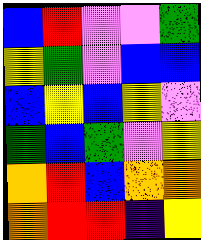[["blue", "red", "violet", "violet", "green"], ["yellow", "green", "violet", "blue", "blue"], ["blue", "yellow", "blue", "yellow", "violet"], ["green", "blue", "green", "violet", "yellow"], ["orange", "red", "blue", "orange", "orange"], ["orange", "red", "red", "indigo", "yellow"]]